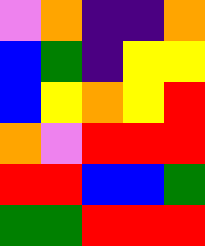[["violet", "orange", "indigo", "indigo", "orange"], ["blue", "green", "indigo", "yellow", "yellow"], ["blue", "yellow", "orange", "yellow", "red"], ["orange", "violet", "red", "red", "red"], ["red", "red", "blue", "blue", "green"], ["green", "green", "red", "red", "red"]]